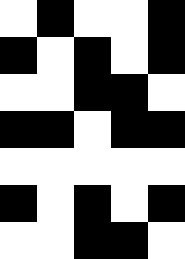[["white", "black", "white", "white", "black"], ["black", "white", "black", "white", "black"], ["white", "white", "black", "black", "white"], ["black", "black", "white", "black", "black"], ["white", "white", "white", "white", "white"], ["black", "white", "black", "white", "black"], ["white", "white", "black", "black", "white"]]